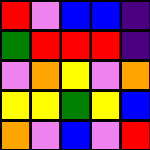[["red", "violet", "blue", "blue", "indigo"], ["green", "red", "red", "red", "indigo"], ["violet", "orange", "yellow", "violet", "orange"], ["yellow", "yellow", "green", "yellow", "blue"], ["orange", "violet", "blue", "violet", "red"]]